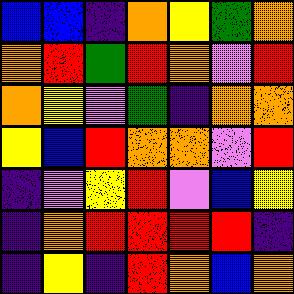[["blue", "blue", "indigo", "orange", "yellow", "green", "orange"], ["orange", "red", "green", "red", "orange", "violet", "red"], ["orange", "yellow", "violet", "green", "indigo", "orange", "orange"], ["yellow", "blue", "red", "orange", "orange", "violet", "red"], ["indigo", "violet", "yellow", "red", "violet", "blue", "yellow"], ["indigo", "orange", "red", "red", "red", "red", "indigo"], ["indigo", "yellow", "indigo", "red", "orange", "blue", "orange"]]